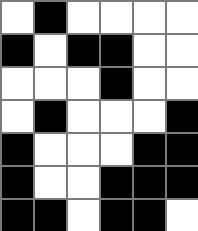[["white", "black", "white", "white", "white", "white"], ["black", "white", "black", "black", "white", "white"], ["white", "white", "white", "black", "white", "white"], ["white", "black", "white", "white", "white", "black"], ["black", "white", "white", "white", "black", "black"], ["black", "white", "white", "black", "black", "black"], ["black", "black", "white", "black", "black", "white"]]